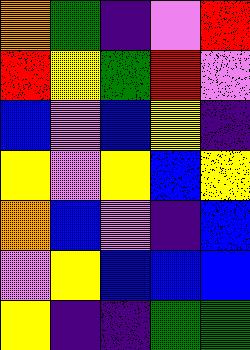[["orange", "green", "indigo", "violet", "red"], ["red", "yellow", "green", "red", "violet"], ["blue", "violet", "blue", "yellow", "indigo"], ["yellow", "violet", "yellow", "blue", "yellow"], ["orange", "blue", "violet", "indigo", "blue"], ["violet", "yellow", "blue", "blue", "blue"], ["yellow", "indigo", "indigo", "green", "green"]]